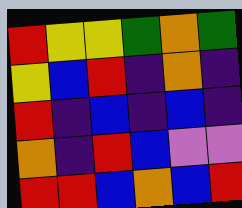[["red", "yellow", "yellow", "green", "orange", "green"], ["yellow", "blue", "red", "indigo", "orange", "indigo"], ["red", "indigo", "blue", "indigo", "blue", "indigo"], ["orange", "indigo", "red", "blue", "violet", "violet"], ["red", "red", "blue", "orange", "blue", "red"]]